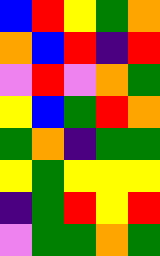[["blue", "red", "yellow", "green", "orange"], ["orange", "blue", "red", "indigo", "red"], ["violet", "red", "violet", "orange", "green"], ["yellow", "blue", "green", "red", "orange"], ["green", "orange", "indigo", "green", "green"], ["yellow", "green", "yellow", "yellow", "yellow"], ["indigo", "green", "red", "yellow", "red"], ["violet", "green", "green", "orange", "green"]]